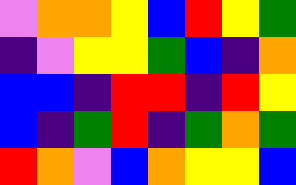[["violet", "orange", "orange", "yellow", "blue", "red", "yellow", "green"], ["indigo", "violet", "yellow", "yellow", "green", "blue", "indigo", "orange"], ["blue", "blue", "indigo", "red", "red", "indigo", "red", "yellow"], ["blue", "indigo", "green", "red", "indigo", "green", "orange", "green"], ["red", "orange", "violet", "blue", "orange", "yellow", "yellow", "blue"]]